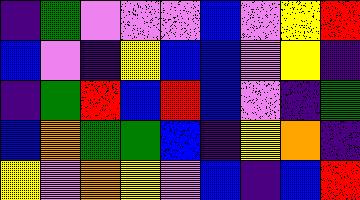[["indigo", "green", "violet", "violet", "violet", "blue", "violet", "yellow", "red"], ["blue", "violet", "indigo", "yellow", "blue", "blue", "violet", "yellow", "indigo"], ["indigo", "green", "red", "blue", "red", "blue", "violet", "indigo", "green"], ["blue", "orange", "green", "green", "blue", "indigo", "yellow", "orange", "indigo"], ["yellow", "violet", "orange", "yellow", "violet", "blue", "indigo", "blue", "red"]]